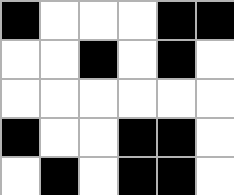[["black", "white", "white", "white", "black", "black"], ["white", "white", "black", "white", "black", "white"], ["white", "white", "white", "white", "white", "white"], ["black", "white", "white", "black", "black", "white"], ["white", "black", "white", "black", "black", "white"]]